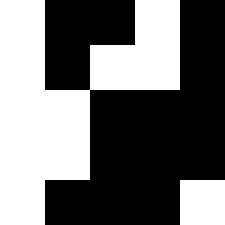[["white", "black", "black", "white", "black"], ["white", "black", "white", "white", "black"], ["white", "white", "black", "black", "black"], ["white", "white", "black", "black", "black"], ["white", "black", "black", "black", "white"]]